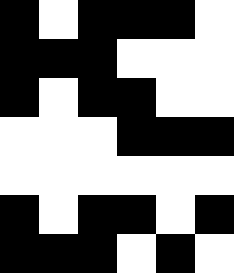[["black", "white", "black", "black", "black", "white"], ["black", "black", "black", "white", "white", "white"], ["black", "white", "black", "black", "white", "white"], ["white", "white", "white", "black", "black", "black"], ["white", "white", "white", "white", "white", "white"], ["black", "white", "black", "black", "white", "black"], ["black", "black", "black", "white", "black", "white"]]